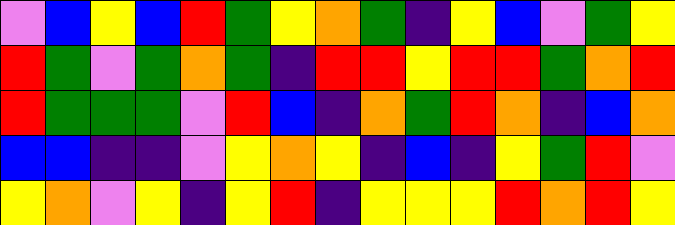[["violet", "blue", "yellow", "blue", "red", "green", "yellow", "orange", "green", "indigo", "yellow", "blue", "violet", "green", "yellow"], ["red", "green", "violet", "green", "orange", "green", "indigo", "red", "red", "yellow", "red", "red", "green", "orange", "red"], ["red", "green", "green", "green", "violet", "red", "blue", "indigo", "orange", "green", "red", "orange", "indigo", "blue", "orange"], ["blue", "blue", "indigo", "indigo", "violet", "yellow", "orange", "yellow", "indigo", "blue", "indigo", "yellow", "green", "red", "violet"], ["yellow", "orange", "violet", "yellow", "indigo", "yellow", "red", "indigo", "yellow", "yellow", "yellow", "red", "orange", "red", "yellow"]]